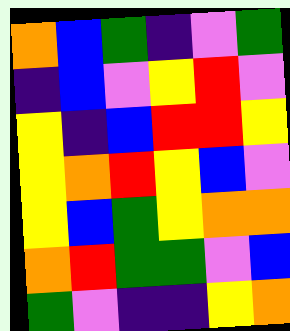[["orange", "blue", "green", "indigo", "violet", "green"], ["indigo", "blue", "violet", "yellow", "red", "violet"], ["yellow", "indigo", "blue", "red", "red", "yellow"], ["yellow", "orange", "red", "yellow", "blue", "violet"], ["yellow", "blue", "green", "yellow", "orange", "orange"], ["orange", "red", "green", "green", "violet", "blue"], ["green", "violet", "indigo", "indigo", "yellow", "orange"]]